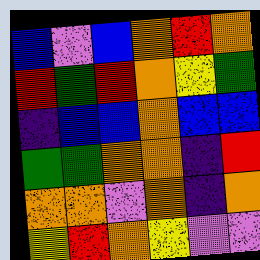[["blue", "violet", "blue", "orange", "red", "orange"], ["red", "green", "red", "orange", "yellow", "green"], ["indigo", "blue", "blue", "orange", "blue", "blue"], ["green", "green", "orange", "orange", "indigo", "red"], ["orange", "orange", "violet", "orange", "indigo", "orange"], ["yellow", "red", "orange", "yellow", "violet", "violet"]]